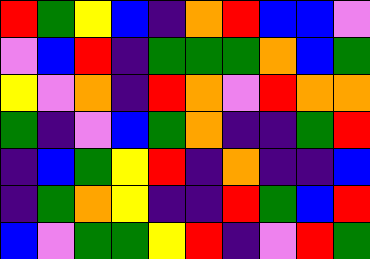[["red", "green", "yellow", "blue", "indigo", "orange", "red", "blue", "blue", "violet"], ["violet", "blue", "red", "indigo", "green", "green", "green", "orange", "blue", "green"], ["yellow", "violet", "orange", "indigo", "red", "orange", "violet", "red", "orange", "orange"], ["green", "indigo", "violet", "blue", "green", "orange", "indigo", "indigo", "green", "red"], ["indigo", "blue", "green", "yellow", "red", "indigo", "orange", "indigo", "indigo", "blue"], ["indigo", "green", "orange", "yellow", "indigo", "indigo", "red", "green", "blue", "red"], ["blue", "violet", "green", "green", "yellow", "red", "indigo", "violet", "red", "green"]]